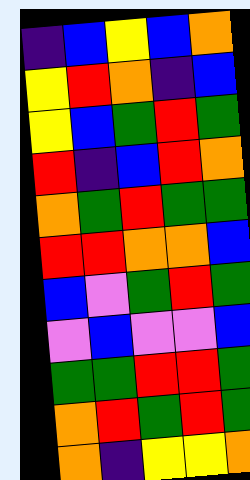[["indigo", "blue", "yellow", "blue", "orange"], ["yellow", "red", "orange", "indigo", "blue"], ["yellow", "blue", "green", "red", "green"], ["red", "indigo", "blue", "red", "orange"], ["orange", "green", "red", "green", "green"], ["red", "red", "orange", "orange", "blue"], ["blue", "violet", "green", "red", "green"], ["violet", "blue", "violet", "violet", "blue"], ["green", "green", "red", "red", "green"], ["orange", "red", "green", "red", "green"], ["orange", "indigo", "yellow", "yellow", "orange"]]